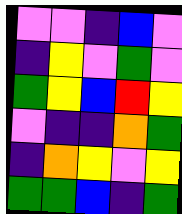[["violet", "violet", "indigo", "blue", "violet"], ["indigo", "yellow", "violet", "green", "violet"], ["green", "yellow", "blue", "red", "yellow"], ["violet", "indigo", "indigo", "orange", "green"], ["indigo", "orange", "yellow", "violet", "yellow"], ["green", "green", "blue", "indigo", "green"]]